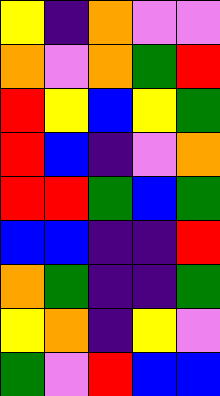[["yellow", "indigo", "orange", "violet", "violet"], ["orange", "violet", "orange", "green", "red"], ["red", "yellow", "blue", "yellow", "green"], ["red", "blue", "indigo", "violet", "orange"], ["red", "red", "green", "blue", "green"], ["blue", "blue", "indigo", "indigo", "red"], ["orange", "green", "indigo", "indigo", "green"], ["yellow", "orange", "indigo", "yellow", "violet"], ["green", "violet", "red", "blue", "blue"]]